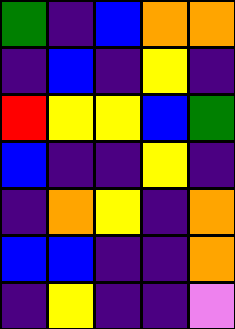[["green", "indigo", "blue", "orange", "orange"], ["indigo", "blue", "indigo", "yellow", "indigo"], ["red", "yellow", "yellow", "blue", "green"], ["blue", "indigo", "indigo", "yellow", "indigo"], ["indigo", "orange", "yellow", "indigo", "orange"], ["blue", "blue", "indigo", "indigo", "orange"], ["indigo", "yellow", "indigo", "indigo", "violet"]]